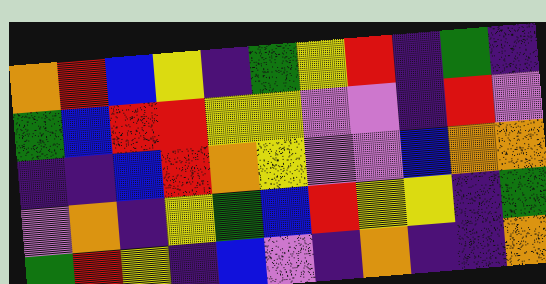[["orange", "red", "blue", "yellow", "indigo", "green", "yellow", "red", "indigo", "green", "indigo"], ["green", "blue", "red", "red", "yellow", "yellow", "violet", "violet", "indigo", "red", "violet"], ["indigo", "indigo", "blue", "red", "orange", "yellow", "violet", "violet", "blue", "orange", "orange"], ["violet", "orange", "indigo", "yellow", "green", "blue", "red", "yellow", "yellow", "indigo", "green"], ["green", "red", "yellow", "indigo", "blue", "violet", "indigo", "orange", "indigo", "indigo", "orange"]]